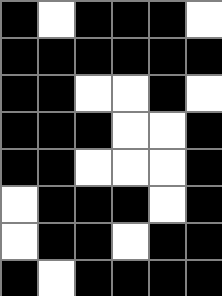[["black", "white", "black", "black", "black", "white"], ["black", "black", "black", "black", "black", "black"], ["black", "black", "white", "white", "black", "white"], ["black", "black", "black", "white", "white", "black"], ["black", "black", "white", "white", "white", "black"], ["white", "black", "black", "black", "white", "black"], ["white", "black", "black", "white", "black", "black"], ["black", "white", "black", "black", "black", "black"]]